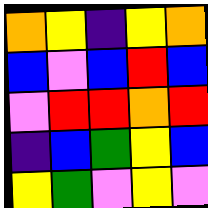[["orange", "yellow", "indigo", "yellow", "orange"], ["blue", "violet", "blue", "red", "blue"], ["violet", "red", "red", "orange", "red"], ["indigo", "blue", "green", "yellow", "blue"], ["yellow", "green", "violet", "yellow", "violet"]]